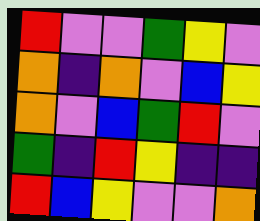[["red", "violet", "violet", "green", "yellow", "violet"], ["orange", "indigo", "orange", "violet", "blue", "yellow"], ["orange", "violet", "blue", "green", "red", "violet"], ["green", "indigo", "red", "yellow", "indigo", "indigo"], ["red", "blue", "yellow", "violet", "violet", "orange"]]